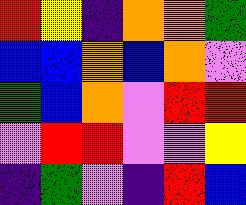[["red", "yellow", "indigo", "orange", "orange", "green"], ["blue", "blue", "orange", "blue", "orange", "violet"], ["green", "blue", "orange", "violet", "red", "red"], ["violet", "red", "red", "violet", "violet", "yellow"], ["indigo", "green", "violet", "indigo", "red", "blue"]]